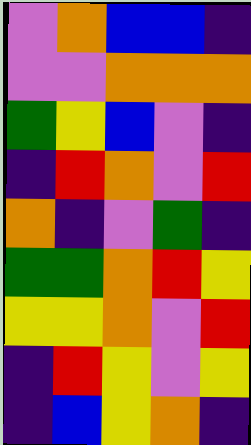[["violet", "orange", "blue", "blue", "indigo"], ["violet", "violet", "orange", "orange", "orange"], ["green", "yellow", "blue", "violet", "indigo"], ["indigo", "red", "orange", "violet", "red"], ["orange", "indigo", "violet", "green", "indigo"], ["green", "green", "orange", "red", "yellow"], ["yellow", "yellow", "orange", "violet", "red"], ["indigo", "red", "yellow", "violet", "yellow"], ["indigo", "blue", "yellow", "orange", "indigo"]]